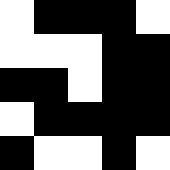[["white", "black", "black", "black", "white"], ["white", "white", "white", "black", "black"], ["black", "black", "white", "black", "black"], ["white", "black", "black", "black", "black"], ["black", "white", "white", "black", "white"]]